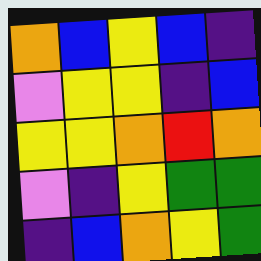[["orange", "blue", "yellow", "blue", "indigo"], ["violet", "yellow", "yellow", "indigo", "blue"], ["yellow", "yellow", "orange", "red", "orange"], ["violet", "indigo", "yellow", "green", "green"], ["indigo", "blue", "orange", "yellow", "green"]]